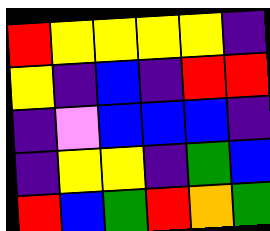[["red", "yellow", "yellow", "yellow", "yellow", "indigo"], ["yellow", "indigo", "blue", "indigo", "red", "red"], ["indigo", "violet", "blue", "blue", "blue", "indigo"], ["indigo", "yellow", "yellow", "indigo", "green", "blue"], ["red", "blue", "green", "red", "orange", "green"]]